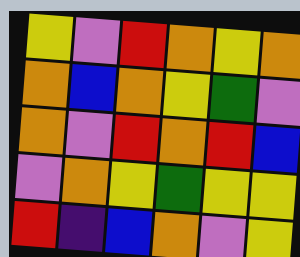[["yellow", "violet", "red", "orange", "yellow", "orange"], ["orange", "blue", "orange", "yellow", "green", "violet"], ["orange", "violet", "red", "orange", "red", "blue"], ["violet", "orange", "yellow", "green", "yellow", "yellow"], ["red", "indigo", "blue", "orange", "violet", "yellow"]]